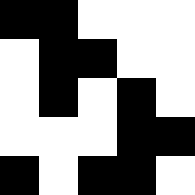[["black", "black", "white", "white", "white"], ["white", "black", "black", "white", "white"], ["white", "black", "white", "black", "white"], ["white", "white", "white", "black", "black"], ["black", "white", "black", "black", "white"]]